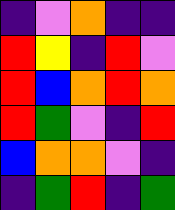[["indigo", "violet", "orange", "indigo", "indigo"], ["red", "yellow", "indigo", "red", "violet"], ["red", "blue", "orange", "red", "orange"], ["red", "green", "violet", "indigo", "red"], ["blue", "orange", "orange", "violet", "indigo"], ["indigo", "green", "red", "indigo", "green"]]